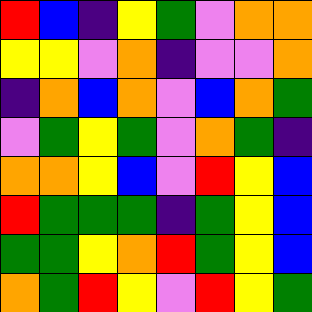[["red", "blue", "indigo", "yellow", "green", "violet", "orange", "orange"], ["yellow", "yellow", "violet", "orange", "indigo", "violet", "violet", "orange"], ["indigo", "orange", "blue", "orange", "violet", "blue", "orange", "green"], ["violet", "green", "yellow", "green", "violet", "orange", "green", "indigo"], ["orange", "orange", "yellow", "blue", "violet", "red", "yellow", "blue"], ["red", "green", "green", "green", "indigo", "green", "yellow", "blue"], ["green", "green", "yellow", "orange", "red", "green", "yellow", "blue"], ["orange", "green", "red", "yellow", "violet", "red", "yellow", "green"]]